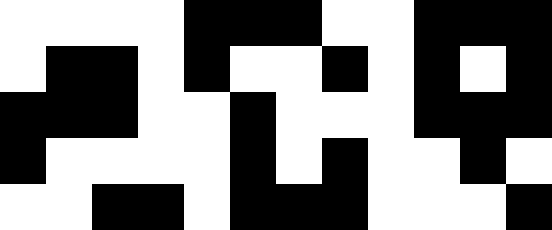[["white", "white", "white", "white", "black", "black", "black", "white", "white", "black", "black", "black"], ["white", "black", "black", "white", "black", "white", "white", "black", "white", "black", "white", "black"], ["black", "black", "black", "white", "white", "black", "white", "white", "white", "black", "black", "black"], ["black", "white", "white", "white", "white", "black", "white", "black", "white", "white", "black", "white"], ["white", "white", "black", "black", "white", "black", "black", "black", "white", "white", "white", "black"]]